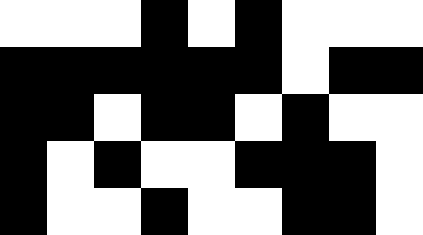[["white", "white", "white", "black", "white", "black", "white", "white", "white"], ["black", "black", "black", "black", "black", "black", "white", "black", "black"], ["black", "black", "white", "black", "black", "white", "black", "white", "white"], ["black", "white", "black", "white", "white", "black", "black", "black", "white"], ["black", "white", "white", "black", "white", "white", "black", "black", "white"]]